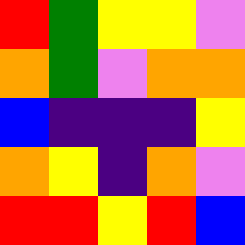[["red", "green", "yellow", "yellow", "violet"], ["orange", "green", "violet", "orange", "orange"], ["blue", "indigo", "indigo", "indigo", "yellow"], ["orange", "yellow", "indigo", "orange", "violet"], ["red", "red", "yellow", "red", "blue"]]